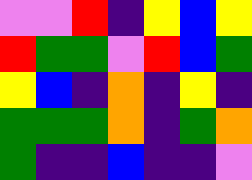[["violet", "violet", "red", "indigo", "yellow", "blue", "yellow"], ["red", "green", "green", "violet", "red", "blue", "green"], ["yellow", "blue", "indigo", "orange", "indigo", "yellow", "indigo"], ["green", "green", "green", "orange", "indigo", "green", "orange"], ["green", "indigo", "indigo", "blue", "indigo", "indigo", "violet"]]